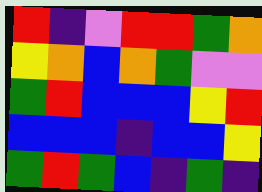[["red", "indigo", "violet", "red", "red", "green", "orange"], ["yellow", "orange", "blue", "orange", "green", "violet", "violet"], ["green", "red", "blue", "blue", "blue", "yellow", "red"], ["blue", "blue", "blue", "indigo", "blue", "blue", "yellow"], ["green", "red", "green", "blue", "indigo", "green", "indigo"]]